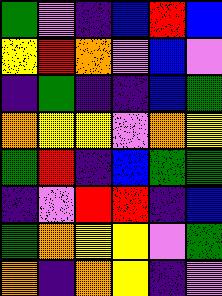[["green", "violet", "indigo", "blue", "red", "blue"], ["yellow", "red", "orange", "violet", "blue", "violet"], ["indigo", "green", "indigo", "indigo", "blue", "green"], ["orange", "yellow", "yellow", "violet", "orange", "yellow"], ["green", "red", "indigo", "blue", "green", "green"], ["indigo", "violet", "red", "red", "indigo", "blue"], ["green", "orange", "yellow", "yellow", "violet", "green"], ["orange", "indigo", "orange", "yellow", "indigo", "violet"]]